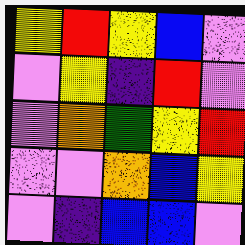[["yellow", "red", "yellow", "blue", "violet"], ["violet", "yellow", "indigo", "red", "violet"], ["violet", "orange", "green", "yellow", "red"], ["violet", "violet", "orange", "blue", "yellow"], ["violet", "indigo", "blue", "blue", "violet"]]